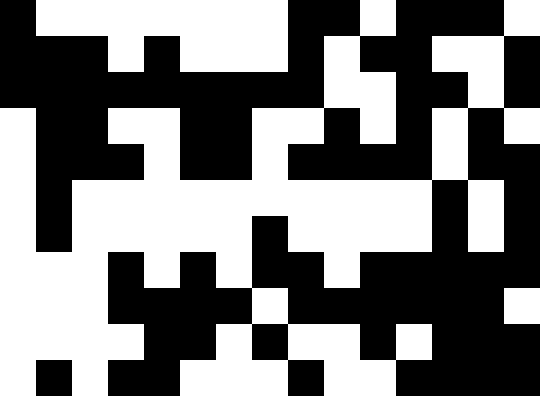[["black", "white", "white", "white", "white", "white", "white", "white", "black", "black", "white", "black", "black", "black", "white"], ["black", "black", "black", "white", "black", "white", "white", "white", "black", "white", "black", "black", "white", "white", "black"], ["black", "black", "black", "black", "black", "black", "black", "black", "black", "white", "white", "black", "black", "white", "black"], ["white", "black", "black", "white", "white", "black", "black", "white", "white", "black", "white", "black", "white", "black", "white"], ["white", "black", "black", "black", "white", "black", "black", "white", "black", "black", "black", "black", "white", "black", "black"], ["white", "black", "white", "white", "white", "white", "white", "white", "white", "white", "white", "white", "black", "white", "black"], ["white", "black", "white", "white", "white", "white", "white", "black", "white", "white", "white", "white", "black", "white", "black"], ["white", "white", "white", "black", "white", "black", "white", "black", "black", "white", "black", "black", "black", "black", "black"], ["white", "white", "white", "black", "black", "black", "black", "white", "black", "black", "black", "black", "black", "black", "white"], ["white", "white", "white", "white", "black", "black", "white", "black", "white", "white", "black", "white", "black", "black", "black"], ["white", "black", "white", "black", "black", "white", "white", "white", "black", "white", "white", "black", "black", "black", "black"]]